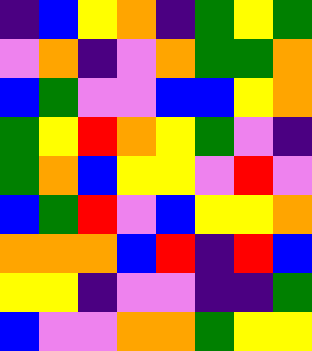[["indigo", "blue", "yellow", "orange", "indigo", "green", "yellow", "green"], ["violet", "orange", "indigo", "violet", "orange", "green", "green", "orange"], ["blue", "green", "violet", "violet", "blue", "blue", "yellow", "orange"], ["green", "yellow", "red", "orange", "yellow", "green", "violet", "indigo"], ["green", "orange", "blue", "yellow", "yellow", "violet", "red", "violet"], ["blue", "green", "red", "violet", "blue", "yellow", "yellow", "orange"], ["orange", "orange", "orange", "blue", "red", "indigo", "red", "blue"], ["yellow", "yellow", "indigo", "violet", "violet", "indigo", "indigo", "green"], ["blue", "violet", "violet", "orange", "orange", "green", "yellow", "yellow"]]